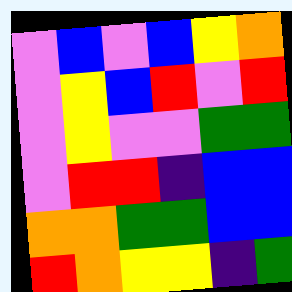[["violet", "blue", "violet", "blue", "yellow", "orange"], ["violet", "yellow", "blue", "red", "violet", "red"], ["violet", "yellow", "violet", "violet", "green", "green"], ["violet", "red", "red", "indigo", "blue", "blue"], ["orange", "orange", "green", "green", "blue", "blue"], ["red", "orange", "yellow", "yellow", "indigo", "green"]]